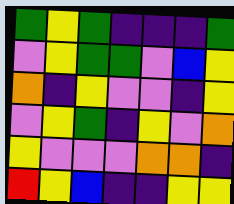[["green", "yellow", "green", "indigo", "indigo", "indigo", "green"], ["violet", "yellow", "green", "green", "violet", "blue", "yellow"], ["orange", "indigo", "yellow", "violet", "violet", "indigo", "yellow"], ["violet", "yellow", "green", "indigo", "yellow", "violet", "orange"], ["yellow", "violet", "violet", "violet", "orange", "orange", "indigo"], ["red", "yellow", "blue", "indigo", "indigo", "yellow", "yellow"]]